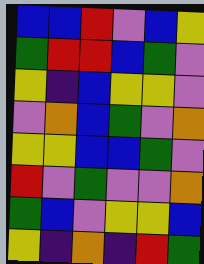[["blue", "blue", "red", "violet", "blue", "yellow"], ["green", "red", "red", "blue", "green", "violet"], ["yellow", "indigo", "blue", "yellow", "yellow", "violet"], ["violet", "orange", "blue", "green", "violet", "orange"], ["yellow", "yellow", "blue", "blue", "green", "violet"], ["red", "violet", "green", "violet", "violet", "orange"], ["green", "blue", "violet", "yellow", "yellow", "blue"], ["yellow", "indigo", "orange", "indigo", "red", "green"]]